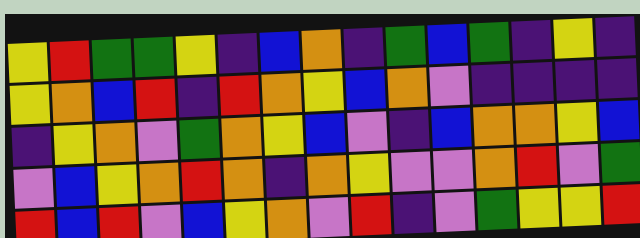[["yellow", "red", "green", "green", "yellow", "indigo", "blue", "orange", "indigo", "green", "blue", "green", "indigo", "yellow", "indigo"], ["yellow", "orange", "blue", "red", "indigo", "red", "orange", "yellow", "blue", "orange", "violet", "indigo", "indigo", "indigo", "indigo"], ["indigo", "yellow", "orange", "violet", "green", "orange", "yellow", "blue", "violet", "indigo", "blue", "orange", "orange", "yellow", "blue"], ["violet", "blue", "yellow", "orange", "red", "orange", "indigo", "orange", "yellow", "violet", "violet", "orange", "red", "violet", "green"], ["red", "blue", "red", "violet", "blue", "yellow", "orange", "violet", "red", "indigo", "violet", "green", "yellow", "yellow", "red"]]